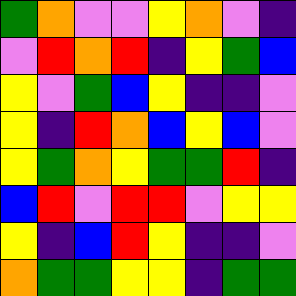[["green", "orange", "violet", "violet", "yellow", "orange", "violet", "indigo"], ["violet", "red", "orange", "red", "indigo", "yellow", "green", "blue"], ["yellow", "violet", "green", "blue", "yellow", "indigo", "indigo", "violet"], ["yellow", "indigo", "red", "orange", "blue", "yellow", "blue", "violet"], ["yellow", "green", "orange", "yellow", "green", "green", "red", "indigo"], ["blue", "red", "violet", "red", "red", "violet", "yellow", "yellow"], ["yellow", "indigo", "blue", "red", "yellow", "indigo", "indigo", "violet"], ["orange", "green", "green", "yellow", "yellow", "indigo", "green", "green"]]